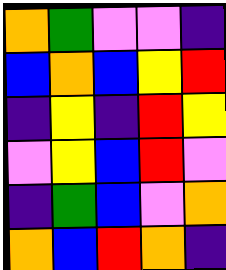[["orange", "green", "violet", "violet", "indigo"], ["blue", "orange", "blue", "yellow", "red"], ["indigo", "yellow", "indigo", "red", "yellow"], ["violet", "yellow", "blue", "red", "violet"], ["indigo", "green", "blue", "violet", "orange"], ["orange", "blue", "red", "orange", "indigo"]]